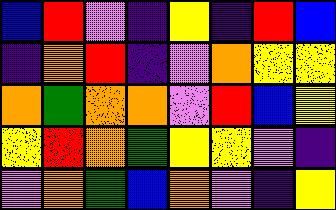[["blue", "red", "violet", "indigo", "yellow", "indigo", "red", "blue"], ["indigo", "orange", "red", "indigo", "violet", "orange", "yellow", "yellow"], ["orange", "green", "orange", "orange", "violet", "red", "blue", "yellow"], ["yellow", "red", "orange", "green", "yellow", "yellow", "violet", "indigo"], ["violet", "orange", "green", "blue", "orange", "violet", "indigo", "yellow"]]